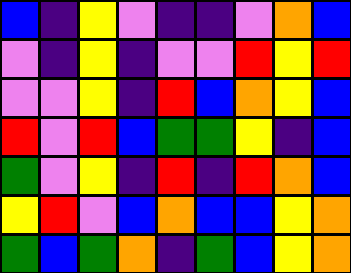[["blue", "indigo", "yellow", "violet", "indigo", "indigo", "violet", "orange", "blue"], ["violet", "indigo", "yellow", "indigo", "violet", "violet", "red", "yellow", "red"], ["violet", "violet", "yellow", "indigo", "red", "blue", "orange", "yellow", "blue"], ["red", "violet", "red", "blue", "green", "green", "yellow", "indigo", "blue"], ["green", "violet", "yellow", "indigo", "red", "indigo", "red", "orange", "blue"], ["yellow", "red", "violet", "blue", "orange", "blue", "blue", "yellow", "orange"], ["green", "blue", "green", "orange", "indigo", "green", "blue", "yellow", "orange"]]